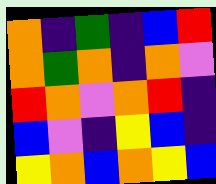[["orange", "indigo", "green", "indigo", "blue", "red"], ["orange", "green", "orange", "indigo", "orange", "violet"], ["red", "orange", "violet", "orange", "red", "indigo"], ["blue", "violet", "indigo", "yellow", "blue", "indigo"], ["yellow", "orange", "blue", "orange", "yellow", "blue"]]